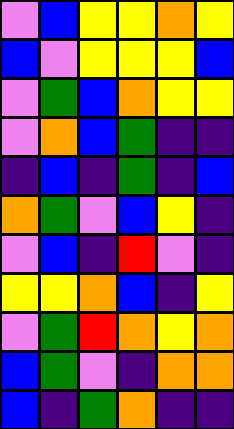[["violet", "blue", "yellow", "yellow", "orange", "yellow"], ["blue", "violet", "yellow", "yellow", "yellow", "blue"], ["violet", "green", "blue", "orange", "yellow", "yellow"], ["violet", "orange", "blue", "green", "indigo", "indigo"], ["indigo", "blue", "indigo", "green", "indigo", "blue"], ["orange", "green", "violet", "blue", "yellow", "indigo"], ["violet", "blue", "indigo", "red", "violet", "indigo"], ["yellow", "yellow", "orange", "blue", "indigo", "yellow"], ["violet", "green", "red", "orange", "yellow", "orange"], ["blue", "green", "violet", "indigo", "orange", "orange"], ["blue", "indigo", "green", "orange", "indigo", "indigo"]]